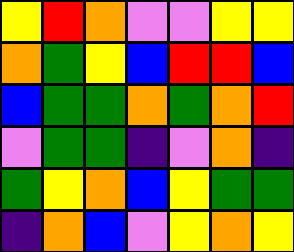[["yellow", "red", "orange", "violet", "violet", "yellow", "yellow"], ["orange", "green", "yellow", "blue", "red", "red", "blue"], ["blue", "green", "green", "orange", "green", "orange", "red"], ["violet", "green", "green", "indigo", "violet", "orange", "indigo"], ["green", "yellow", "orange", "blue", "yellow", "green", "green"], ["indigo", "orange", "blue", "violet", "yellow", "orange", "yellow"]]